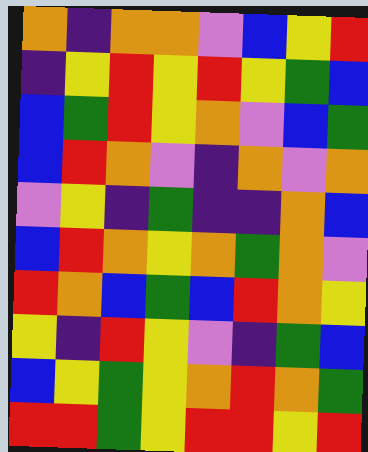[["orange", "indigo", "orange", "orange", "violet", "blue", "yellow", "red"], ["indigo", "yellow", "red", "yellow", "red", "yellow", "green", "blue"], ["blue", "green", "red", "yellow", "orange", "violet", "blue", "green"], ["blue", "red", "orange", "violet", "indigo", "orange", "violet", "orange"], ["violet", "yellow", "indigo", "green", "indigo", "indigo", "orange", "blue"], ["blue", "red", "orange", "yellow", "orange", "green", "orange", "violet"], ["red", "orange", "blue", "green", "blue", "red", "orange", "yellow"], ["yellow", "indigo", "red", "yellow", "violet", "indigo", "green", "blue"], ["blue", "yellow", "green", "yellow", "orange", "red", "orange", "green"], ["red", "red", "green", "yellow", "red", "red", "yellow", "red"]]